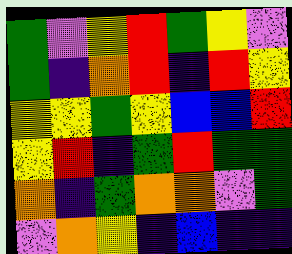[["green", "violet", "yellow", "red", "green", "yellow", "violet"], ["green", "indigo", "orange", "red", "indigo", "red", "yellow"], ["yellow", "yellow", "green", "yellow", "blue", "blue", "red"], ["yellow", "red", "indigo", "green", "red", "green", "green"], ["orange", "indigo", "green", "orange", "orange", "violet", "green"], ["violet", "orange", "yellow", "indigo", "blue", "indigo", "indigo"]]